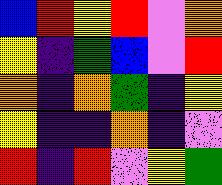[["blue", "red", "yellow", "red", "violet", "orange"], ["yellow", "indigo", "green", "blue", "violet", "red"], ["orange", "indigo", "orange", "green", "indigo", "yellow"], ["yellow", "indigo", "indigo", "orange", "indigo", "violet"], ["red", "indigo", "red", "violet", "yellow", "green"]]